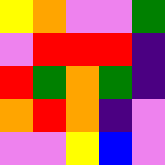[["yellow", "orange", "violet", "violet", "green"], ["violet", "red", "red", "red", "indigo"], ["red", "green", "orange", "green", "indigo"], ["orange", "red", "orange", "indigo", "violet"], ["violet", "violet", "yellow", "blue", "violet"]]